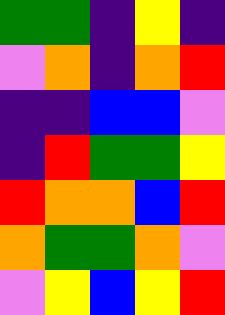[["green", "green", "indigo", "yellow", "indigo"], ["violet", "orange", "indigo", "orange", "red"], ["indigo", "indigo", "blue", "blue", "violet"], ["indigo", "red", "green", "green", "yellow"], ["red", "orange", "orange", "blue", "red"], ["orange", "green", "green", "orange", "violet"], ["violet", "yellow", "blue", "yellow", "red"]]